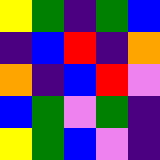[["yellow", "green", "indigo", "green", "blue"], ["indigo", "blue", "red", "indigo", "orange"], ["orange", "indigo", "blue", "red", "violet"], ["blue", "green", "violet", "green", "indigo"], ["yellow", "green", "blue", "violet", "indigo"]]